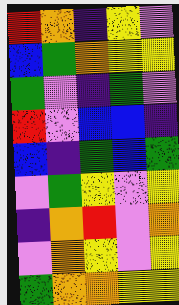[["red", "orange", "indigo", "yellow", "violet"], ["blue", "green", "orange", "yellow", "yellow"], ["green", "violet", "indigo", "green", "violet"], ["red", "violet", "blue", "blue", "indigo"], ["blue", "indigo", "green", "blue", "green"], ["violet", "green", "yellow", "violet", "yellow"], ["indigo", "orange", "red", "violet", "orange"], ["violet", "orange", "yellow", "violet", "yellow"], ["green", "orange", "orange", "yellow", "yellow"]]